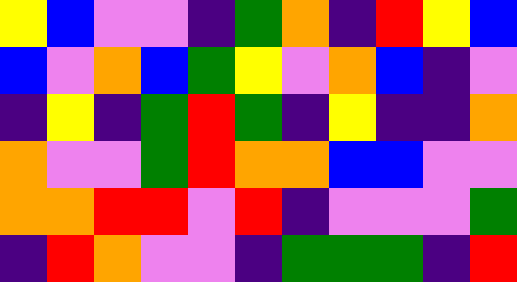[["yellow", "blue", "violet", "violet", "indigo", "green", "orange", "indigo", "red", "yellow", "blue"], ["blue", "violet", "orange", "blue", "green", "yellow", "violet", "orange", "blue", "indigo", "violet"], ["indigo", "yellow", "indigo", "green", "red", "green", "indigo", "yellow", "indigo", "indigo", "orange"], ["orange", "violet", "violet", "green", "red", "orange", "orange", "blue", "blue", "violet", "violet"], ["orange", "orange", "red", "red", "violet", "red", "indigo", "violet", "violet", "violet", "green"], ["indigo", "red", "orange", "violet", "violet", "indigo", "green", "green", "green", "indigo", "red"]]